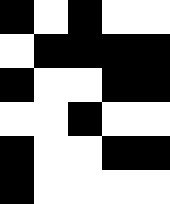[["black", "white", "black", "white", "white"], ["white", "black", "black", "black", "black"], ["black", "white", "white", "black", "black"], ["white", "white", "black", "white", "white"], ["black", "white", "white", "black", "black"], ["black", "white", "white", "white", "white"]]